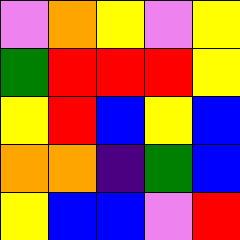[["violet", "orange", "yellow", "violet", "yellow"], ["green", "red", "red", "red", "yellow"], ["yellow", "red", "blue", "yellow", "blue"], ["orange", "orange", "indigo", "green", "blue"], ["yellow", "blue", "blue", "violet", "red"]]